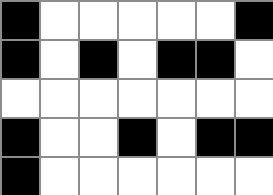[["black", "white", "white", "white", "white", "white", "black"], ["black", "white", "black", "white", "black", "black", "white"], ["white", "white", "white", "white", "white", "white", "white"], ["black", "white", "white", "black", "white", "black", "black"], ["black", "white", "white", "white", "white", "white", "white"]]